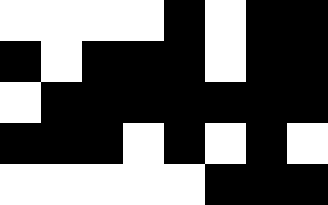[["white", "white", "white", "white", "black", "white", "black", "black"], ["black", "white", "black", "black", "black", "white", "black", "black"], ["white", "black", "black", "black", "black", "black", "black", "black"], ["black", "black", "black", "white", "black", "white", "black", "white"], ["white", "white", "white", "white", "white", "black", "black", "black"]]